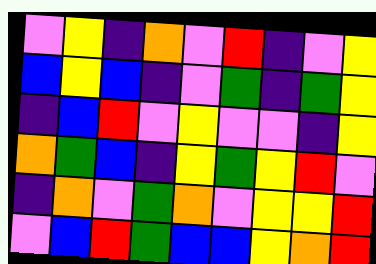[["violet", "yellow", "indigo", "orange", "violet", "red", "indigo", "violet", "yellow"], ["blue", "yellow", "blue", "indigo", "violet", "green", "indigo", "green", "yellow"], ["indigo", "blue", "red", "violet", "yellow", "violet", "violet", "indigo", "yellow"], ["orange", "green", "blue", "indigo", "yellow", "green", "yellow", "red", "violet"], ["indigo", "orange", "violet", "green", "orange", "violet", "yellow", "yellow", "red"], ["violet", "blue", "red", "green", "blue", "blue", "yellow", "orange", "red"]]